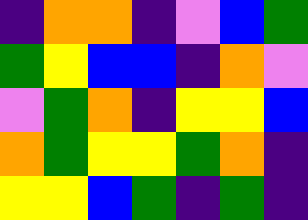[["indigo", "orange", "orange", "indigo", "violet", "blue", "green"], ["green", "yellow", "blue", "blue", "indigo", "orange", "violet"], ["violet", "green", "orange", "indigo", "yellow", "yellow", "blue"], ["orange", "green", "yellow", "yellow", "green", "orange", "indigo"], ["yellow", "yellow", "blue", "green", "indigo", "green", "indigo"]]